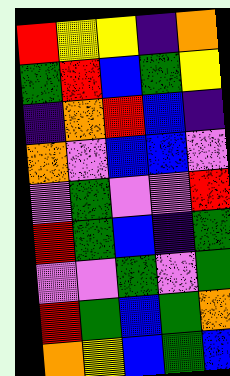[["red", "yellow", "yellow", "indigo", "orange"], ["green", "red", "blue", "green", "yellow"], ["indigo", "orange", "red", "blue", "indigo"], ["orange", "violet", "blue", "blue", "violet"], ["violet", "green", "violet", "violet", "red"], ["red", "green", "blue", "indigo", "green"], ["violet", "violet", "green", "violet", "green"], ["red", "green", "blue", "green", "orange"], ["orange", "yellow", "blue", "green", "blue"]]